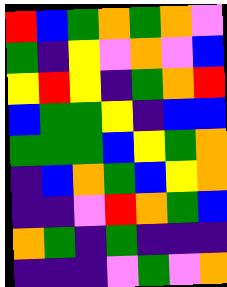[["red", "blue", "green", "orange", "green", "orange", "violet"], ["green", "indigo", "yellow", "violet", "orange", "violet", "blue"], ["yellow", "red", "yellow", "indigo", "green", "orange", "red"], ["blue", "green", "green", "yellow", "indigo", "blue", "blue"], ["green", "green", "green", "blue", "yellow", "green", "orange"], ["indigo", "blue", "orange", "green", "blue", "yellow", "orange"], ["indigo", "indigo", "violet", "red", "orange", "green", "blue"], ["orange", "green", "indigo", "green", "indigo", "indigo", "indigo"], ["indigo", "indigo", "indigo", "violet", "green", "violet", "orange"]]